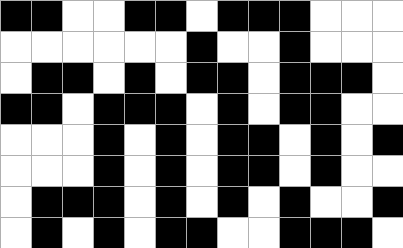[["black", "black", "white", "white", "black", "black", "white", "black", "black", "black", "white", "white", "white"], ["white", "white", "white", "white", "white", "white", "black", "white", "white", "black", "white", "white", "white"], ["white", "black", "black", "white", "black", "white", "black", "black", "white", "black", "black", "black", "white"], ["black", "black", "white", "black", "black", "black", "white", "black", "white", "black", "black", "white", "white"], ["white", "white", "white", "black", "white", "black", "white", "black", "black", "white", "black", "white", "black"], ["white", "white", "white", "black", "white", "black", "white", "black", "black", "white", "black", "white", "white"], ["white", "black", "black", "black", "white", "black", "white", "black", "white", "black", "white", "white", "black"], ["white", "black", "white", "black", "white", "black", "black", "white", "white", "black", "black", "black", "white"]]